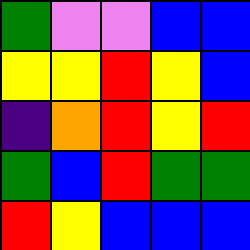[["green", "violet", "violet", "blue", "blue"], ["yellow", "yellow", "red", "yellow", "blue"], ["indigo", "orange", "red", "yellow", "red"], ["green", "blue", "red", "green", "green"], ["red", "yellow", "blue", "blue", "blue"]]